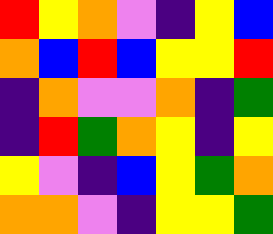[["red", "yellow", "orange", "violet", "indigo", "yellow", "blue"], ["orange", "blue", "red", "blue", "yellow", "yellow", "red"], ["indigo", "orange", "violet", "violet", "orange", "indigo", "green"], ["indigo", "red", "green", "orange", "yellow", "indigo", "yellow"], ["yellow", "violet", "indigo", "blue", "yellow", "green", "orange"], ["orange", "orange", "violet", "indigo", "yellow", "yellow", "green"]]